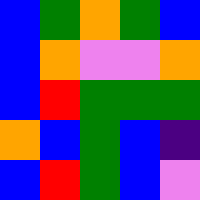[["blue", "green", "orange", "green", "blue"], ["blue", "orange", "violet", "violet", "orange"], ["blue", "red", "green", "green", "green"], ["orange", "blue", "green", "blue", "indigo"], ["blue", "red", "green", "blue", "violet"]]